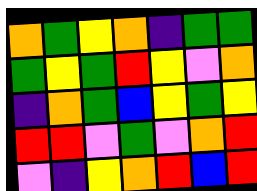[["orange", "green", "yellow", "orange", "indigo", "green", "green"], ["green", "yellow", "green", "red", "yellow", "violet", "orange"], ["indigo", "orange", "green", "blue", "yellow", "green", "yellow"], ["red", "red", "violet", "green", "violet", "orange", "red"], ["violet", "indigo", "yellow", "orange", "red", "blue", "red"]]